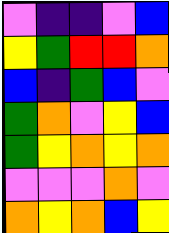[["violet", "indigo", "indigo", "violet", "blue"], ["yellow", "green", "red", "red", "orange"], ["blue", "indigo", "green", "blue", "violet"], ["green", "orange", "violet", "yellow", "blue"], ["green", "yellow", "orange", "yellow", "orange"], ["violet", "violet", "violet", "orange", "violet"], ["orange", "yellow", "orange", "blue", "yellow"]]